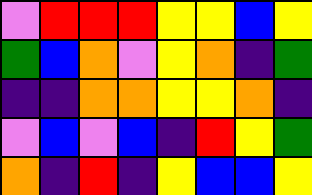[["violet", "red", "red", "red", "yellow", "yellow", "blue", "yellow"], ["green", "blue", "orange", "violet", "yellow", "orange", "indigo", "green"], ["indigo", "indigo", "orange", "orange", "yellow", "yellow", "orange", "indigo"], ["violet", "blue", "violet", "blue", "indigo", "red", "yellow", "green"], ["orange", "indigo", "red", "indigo", "yellow", "blue", "blue", "yellow"]]